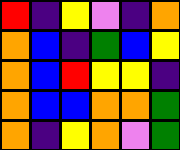[["red", "indigo", "yellow", "violet", "indigo", "orange"], ["orange", "blue", "indigo", "green", "blue", "yellow"], ["orange", "blue", "red", "yellow", "yellow", "indigo"], ["orange", "blue", "blue", "orange", "orange", "green"], ["orange", "indigo", "yellow", "orange", "violet", "green"]]